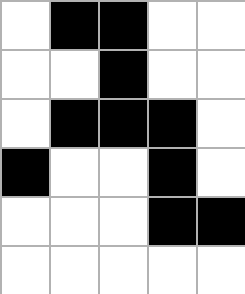[["white", "black", "black", "white", "white"], ["white", "white", "black", "white", "white"], ["white", "black", "black", "black", "white"], ["black", "white", "white", "black", "white"], ["white", "white", "white", "black", "black"], ["white", "white", "white", "white", "white"]]